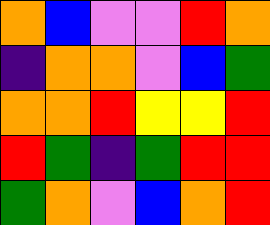[["orange", "blue", "violet", "violet", "red", "orange"], ["indigo", "orange", "orange", "violet", "blue", "green"], ["orange", "orange", "red", "yellow", "yellow", "red"], ["red", "green", "indigo", "green", "red", "red"], ["green", "orange", "violet", "blue", "orange", "red"]]